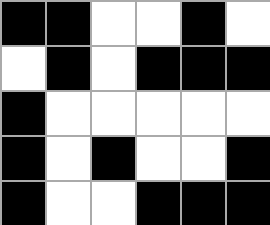[["black", "black", "white", "white", "black", "white"], ["white", "black", "white", "black", "black", "black"], ["black", "white", "white", "white", "white", "white"], ["black", "white", "black", "white", "white", "black"], ["black", "white", "white", "black", "black", "black"]]